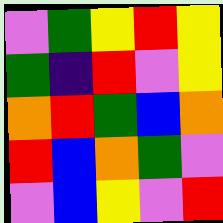[["violet", "green", "yellow", "red", "yellow"], ["green", "indigo", "red", "violet", "yellow"], ["orange", "red", "green", "blue", "orange"], ["red", "blue", "orange", "green", "violet"], ["violet", "blue", "yellow", "violet", "red"]]